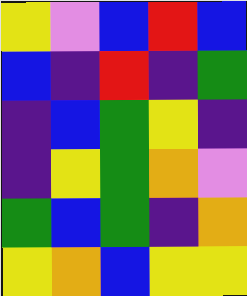[["yellow", "violet", "blue", "red", "blue"], ["blue", "indigo", "red", "indigo", "green"], ["indigo", "blue", "green", "yellow", "indigo"], ["indigo", "yellow", "green", "orange", "violet"], ["green", "blue", "green", "indigo", "orange"], ["yellow", "orange", "blue", "yellow", "yellow"]]